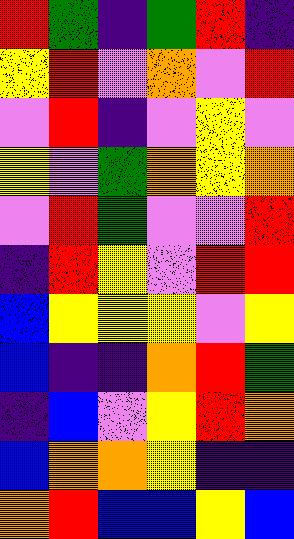[["red", "green", "indigo", "green", "red", "indigo"], ["yellow", "red", "violet", "orange", "violet", "red"], ["violet", "red", "indigo", "violet", "yellow", "violet"], ["yellow", "violet", "green", "orange", "yellow", "orange"], ["violet", "red", "green", "violet", "violet", "red"], ["indigo", "red", "yellow", "violet", "red", "red"], ["blue", "yellow", "yellow", "yellow", "violet", "yellow"], ["blue", "indigo", "indigo", "orange", "red", "green"], ["indigo", "blue", "violet", "yellow", "red", "orange"], ["blue", "orange", "orange", "yellow", "indigo", "indigo"], ["orange", "red", "blue", "blue", "yellow", "blue"]]